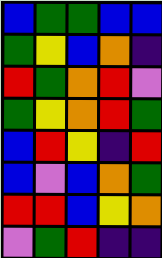[["blue", "green", "green", "blue", "blue"], ["green", "yellow", "blue", "orange", "indigo"], ["red", "green", "orange", "red", "violet"], ["green", "yellow", "orange", "red", "green"], ["blue", "red", "yellow", "indigo", "red"], ["blue", "violet", "blue", "orange", "green"], ["red", "red", "blue", "yellow", "orange"], ["violet", "green", "red", "indigo", "indigo"]]